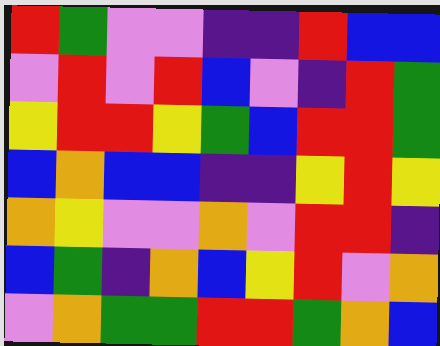[["red", "green", "violet", "violet", "indigo", "indigo", "red", "blue", "blue"], ["violet", "red", "violet", "red", "blue", "violet", "indigo", "red", "green"], ["yellow", "red", "red", "yellow", "green", "blue", "red", "red", "green"], ["blue", "orange", "blue", "blue", "indigo", "indigo", "yellow", "red", "yellow"], ["orange", "yellow", "violet", "violet", "orange", "violet", "red", "red", "indigo"], ["blue", "green", "indigo", "orange", "blue", "yellow", "red", "violet", "orange"], ["violet", "orange", "green", "green", "red", "red", "green", "orange", "blue"]]